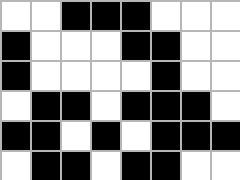[["white", "white", "black", "black", "black", "white", "white", "white"], ["black", "white", "white", "white", "black", "black", "white", "white"], ["black", "white", "white", "white", "white", "black", "white", "white"], ["white", "black", "black", "white", "black", "black", "black", "white"], ["black", "black", "white", "black", "white", "black", "black", "black"], ["white", "black", "black", "white", "black", "black", "white", "white"]]